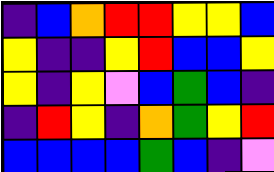[["indigo", "blue", "orange", "red", "red", "yellow", "yellow", "blue"], ["yellow", "indigo", "indigo", "yellow", "red", "blue", "blue", "yellow"], ["yellow", "indigo", "yellow", "violet", "blue", "green", "blue", "indigo"], ["indigo", "red", "yellow", "indigo", "orange", "green", "yellow", "red"], ["blue", "blue", "blue", "blue", "green", "blue", "indigo", "violet"]]